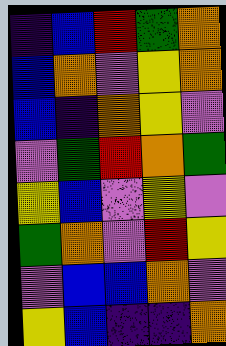[["indigo", "blue", "red", "green", "orange"], ["blue", "orange", "violet", "yellow", "orange"], ["blue", "indigo", "orange", "yellow", "violet"], ["violet", "green", "red", "orange", "green"], ["yellow", "blue", "violet", "yellow", "violet"], ["green", "orange", "violet", "red", "yellow"], ["violet", "blue", "blue", "orange", "violet"], ["yellow", "blue", "indigo", "indigo", "orange"]]